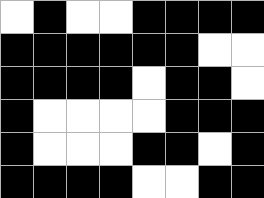[["white", "black", "white", "white", "black", "black", "black", "black"], ["black", "black", "black", "black", "black", "black", "white", "white"], ["black", "black", "black", "black", "white", "black", "black", "white"], ["black", "white", "white", "white", "white", "black", "black", "black"], ["black", "white", "white", "white", "black", "black", "white", "black"], ["black", "black", "black", "black", "white", "white", "black", "black"]]